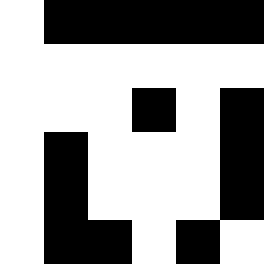[["white", "black", "black", "black", "black", "black"], ["white", "white", "white", "white", "white", "white"], ["white", "white", "white", "black", "white", "black"], ["white", "black", "white", "white", "white", "black"], ["white", "black", "white", "white", "white", "black"], ["white", "black", "black", "white", "black", "white"]]